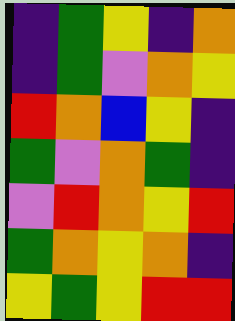[["indigo", "green", "yellow", "indigo", "orange"], ["indigo", "green", "violet", "orange", "yellow"], ["red", "orange", "blue", "yellow", "indigo"], ["green", "violet", "orange", "green", "indigo"], ["violet", "red", "orange", "yellow", "red"], ["green", "orange", "yellow", "orange", "indigo"], ["yellow", "green", "yellow", "red", "red"]]